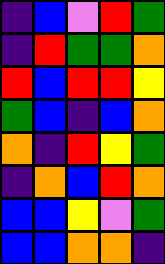[["indigo", "blue", "violet", "red", "green"], ["indigo", "red", "green", "green", "orange"], ["red", "blue", "red", "red", "yellow"], ["green", "blue", "indigo", "blue", "orange"], ["orange", "indigo", "red", "yellow", "green"], ["indigo", "orange", "blue", "red", "orange"], ["blue", "blue", "yellow", "violet", "green"], ["blue", "blue", "orange", "orange", "indigo"]]